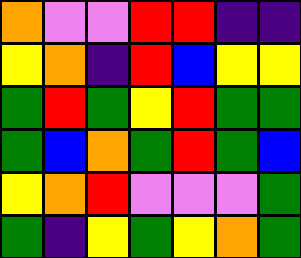[["orange", "violet", "violet", "red", "red", "indigo", "indigo"], ["yellow", "orange", "indigo", "red", "blue", "yellow", "yellow"], ["green", "red", "green", "yellow", "red", "green", "green"], ["green", "blue", "orange", "green", "red", "green", "blue"], ["yellow", "orange", "red", "violet", "violet", "violet", "green"], ["green", "indigo", "yellow", "green", "yellow", "orange", "green"]]